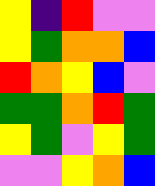[["yellow", "indigo", "red", "violet", "violet"], ["yellow", "green", "orange", "orange", "blue"], ["red", "orange", "yellow", "blue", "violet"], ["green", "green", "orange", "red", "green"], ["yellow", "green", "violet", "yellow", "green"], ["violet", "violet", "yellow", "orange", "blue"]]